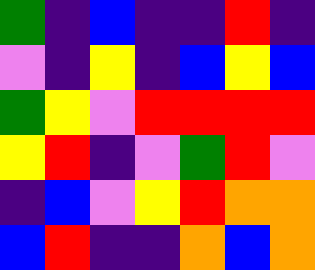[["green", "indigo", "blue", "indigo", "indigo", "red", "indigo"], ["violet", "indigo", "yellow", "indigo", "blue", "yellow", "blue"], ["green", "yellow", "violet", "red", "red", "red", "red"], ["yellow", "red", "indigo", "violet", "green", "red", "violet"], ["indigo", "blue", "violet", "yellow", "red", "orange", "orange"], ["blue", "red", "indigo", "indigo", "orange", "blue", "orange"]]